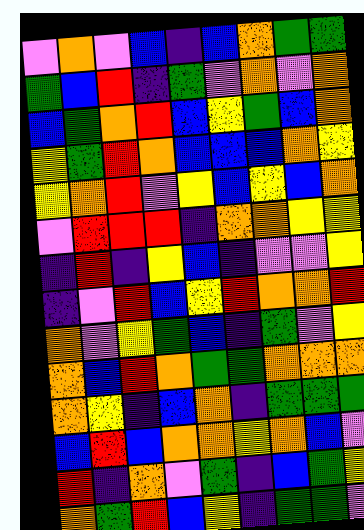[["violet", "orange", "violet", "blue", "indigo", "blue", "orange", "green", "green"], ["green", "blue", "red", "indigo", "green", "violet", "orange", "violet", "orange"], ["blue", "green", "orange", "red", "blue", "yellow", "green", "blue", "orange"], ["yellow", "green", "red", "orange", "blue", "blue", "blue", "orange", "yellow"], ["yellow", "orange", "red", "violet", "yellow", "blue", "yellow", "blue", "orange"], ["violet", "red", "red", "red", "indigo", "orange", "orange", "yellow", "yellow"], ["indigo", "red", "indigo", "yellow", "blue", "indigo", "violet", "violet", "yellow"], ["indigo", "violet", "red", "blue", "yellow", "red", "orange", "orange", "red"], ["orange", "violet", "yellow", "green", "blue", "indigo", "green", "violet", "yellow"], ["orange", "blue", "red", "orange", "green", "green", "orange", "orange", "orange"], ["orange", "yellow", "indigo", "blue", "orange", "indigo", "green", "green", "green"], ["blue", "red", "blue", "orange", "orange", "yellow", "orange", "blue", "violet"], ["red", "indigo", "orange", "violet", "green", "indigo", "blue", "green", "yellow"], ["orange", "green", "red", "blue", "yellow", "indigo", "green", "green", "violet"]]